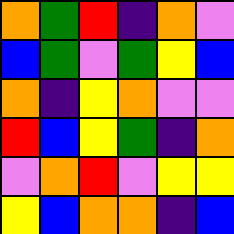[["orange", "green", "red", "indigo", "orange", "violet"], ["blue", "green", "violet", "green", "yellow", "blue"], ["orange", "indigo", "yellow", "orange", "violet", "violet"], ["red", "blue", "yellow", "green", "indigo", "orange"], ["violet", "orange", "red", "violet", "yellow", "yellow"], ["yellow", "blue", "orange", "orange", "indigo", "blue"]]